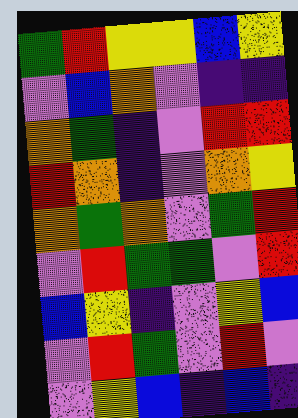[["green", "red", "yellow", "yellow", "blue", "yellow"], ["violet", "blue", "orange", "violet", "indigo", "indigo"], ["orange", "green", "indigo", "violet", "red", "red"], ["red", "orange", "indigo", "violet", "orange", "yellow"], ["orange", "green", "orange", "violet", "green", "red"], ["violet", "red", "green", "green", "violet", "red"], ["blue", "yellow", "indigo", "violet", "yellow", "blue"], ["violet", "red", "green", "violet", "red", "violet"], ["violet", "yellow", "blue", "indigo", "blue", "indigo"]]